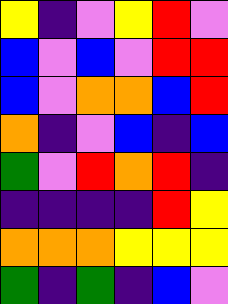[["yellow", "indigo", "violet", "yellow", "red", "violet"], ["blue", "violet", "blue", "violet", "red", "red"], ["blue", "violet", "orange", "orange", "blue", "red"], ["orange", "indigo", "violet", "blue", "indigo", "blue"], ["green", "violet", "red", "orange", "red", "indigo"], ["indigo", "indigo", "indigo", "indigo", "red", "yellow"], ["orange", "orange", "orange", "yellow", "yellow", "yellow"], ["green", "indigo", "green", "indigo", "blue", "violet"]]